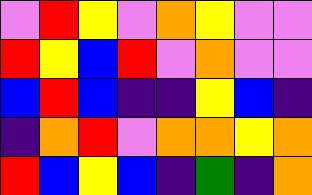[["violet", "red", "yellow", "violet", "orange", "yellow", "violet", "violet"], ["red", "yellow", "blue", "red", "violet", "orange", "violet", "violet"], ["blue", "red", "blue", "indigo", "indigo", "yellow", "blue", "indigo"], ["indigo", "orange", "red", "violet", "orange", "orange", "yellow", "orange"], ["red", "blue", "yellow", "blue", "indigo", "green", "indigo", "orange"]]